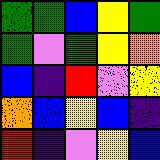[["green", "green", "blue", "yellow", "green"], ["green", "violet", "green", "yellow", "orange"], ["blue", "indigo", "red", "violet", "yellow"], ["orange", "blue", "yellow", "blue", "indigo"], ["red", "indigo", "violet", "yellow", "blue"]]